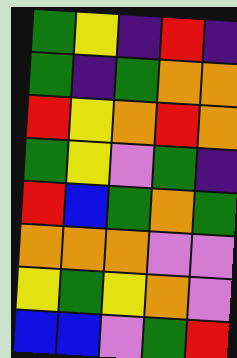[["green", "yellow", "indigo", "red", "indigo"], ["green", "indigo", "green", "orange", "orange"], ["red", "yellow", "orange", "red", "orange"], ["green", "yellow", "violet", "green", "indigo"], ["red", "blue", "green", "orange", "green"], ["orange", "orange", "orange", "violet", "violet"], ["yellow", "green", "yellow", "orange", "violet"], ["blue", "blue", "violet", "green", "red"]]